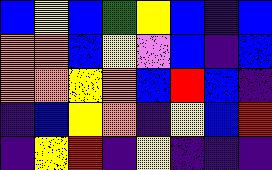[["blue", "yellow", "blue", "green", "yellow", "blue", "indigo", "blue"], ["orange", "orange", "blue", "yellow", "violet", "blue", "indigo", "blue"], ["orange", "orange", "yellow", "orange", "blue", "red", "blue", "indigo"], ["indigo", "blue", "yellow", "orange", "indigo", "yellow", "blue", "red"], ["indigo", "yellow", "red", "indigo", "yellow", "indigo", "indigo", "indigo"]]